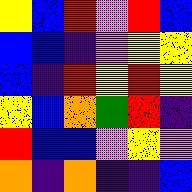[["yellow", "blue", "red", "violet", "red", "blue"], ["blue", "blue", "indigo", "violet", "yellow", "yellow"], ["blue", "indigo", "red", "yellow", "red", "yellow"], ["yellow", "blue", "orange", "green", "red", "indigo"], ["red", "blue", "blue", "violet", "yellow", "violet"], ["orange", "indigo", "orange", "indigo", "indigo", "blue"]]